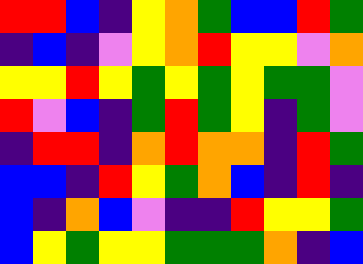[["red", "red", "blue", "indigo", "yellow", "orange", "green", "blue", "blue", "red", "green"], ["indigo", "blue", "indigo", "violet", "yellow", "orange", "red", "yellow", "yellow", "violet", "orange"], ["yellow", "yellow", "red", "yellow", "green", "yellow", "green", "yellow", "green", "green", "violet"], ["red", "violet", "blue", "indigo", "green", "red", "green", "yellow", "indigo", "green", "violet"], ["indigo", "red", "red", "indigo", "orange", "red", "orange", "orange", "indigo", "red", "green"], ["blue", "blue", "indigo", "red", "yellow", "green", "orange", "blue", "indigo", "red", "indigo"], ["blue", "indigo", "orange", "blue", "violet", "indigo", "indigo", "red", "yellow", "yellow", "green"], ["blue", "yellow", "green", "yellow", "yellow", "green", "green", "green", "orange", "indigo", "blue"]]